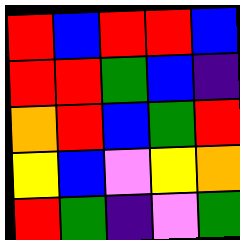[["red", "blue", "red", "red", "blue"], ["red", "red", "green", "blue", "indigo"], ["orange", "red", "blue", "green", "red"], ["yellow", "blue", "violet", "yellow", "orange"], ["red", "green", "indigo", "violet", "green"]]